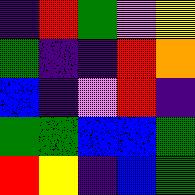[["indigo", "red", "green", "violet", "yellow"], ["green", "indigo", "indigo", "red", "orange"], ["blue", "indigo", "violet", "red", "indigo"], ["green", "green", "blue", "blue", "green"], ["red", "yellow", "indigo", "blue", "green"]]